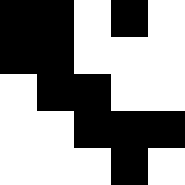[["black", "black", "white", "black", "white"], ["black", "black", "white", "white", "white"], ["white", "black", "black", "white", "white"], ["white", "white", "black", "black", "black"], ["white", "white", "white", "black", "white"]]